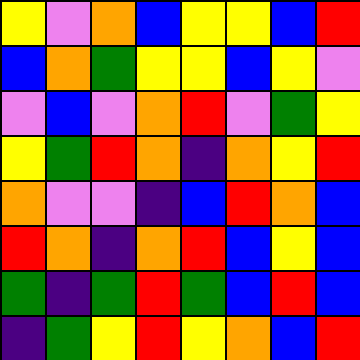[["yellow", "violet", "orange", "blue", "yellow", "yellow", "blue", "red"], ["blue", "orange", "green", "yellow", "yellow", "blue", "yellow", "violet"], ["violet", "blue", "violet", "orange", "red", "violet", "green", "yellow"], ["yellow", "green", "red", "orange", "indigo", "orange", "yellow", "red"], ["orange", "violet", "violet", "indigo", "blue", "red", "orange", "blue"], ["red", "orange", "indigo", "orange", "red", "blue", "yellow", "blue"], ["green", "indigo", "green", "red", "green", "blue", "red", "blue"], ["indigo", "green", "yellow", "red", "yellow", "orange", "blue", "red"]]